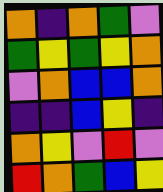[["orange", "indigo", "orange", "green", "violet"], ["green", "yellow", "green", "yellow", "orange"], ["violet", "orange", "blue", "blue", "orange"], ["indigo", "indigo", "blue", "yellow", "indigo"], ["orange", "yellow", "violet", "red", "violet"], ["red", "orange", "green", "blue", "yellow"]]